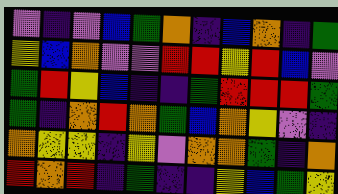[["violet", "indigo", "violet", "blue", "green", "orange", "indigo", "blue", "orange", "indigo", "green"], ["yellow", "blue", "orange", "violet", "violet", "red", "red", "yellow", "red", "blue", "violet"], ["green", "red", "yellow", "blue", "indigo", "indigo", "green", "red", "red", "red", "green"], ["green", "indigo", "orange", "red", "orange", "green", "blue", "orange", "yellow", "violet", "indigo"], ["orange", "yellow", "yellow", "indigo", "yellow", "violet", "orange", "orange", "green", "indigo", "orange"], ["red", "orange", "red", "indigo", "green", "indigo", "indigo", "yellow", "blue", "green", "yellow"]]